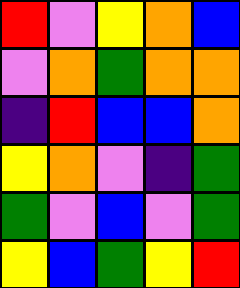[["red", "violet", "yellow", "orange", "blue"], ["violet", "orange", "green", "orange", "orange"], ["indigo", "red", "blue", "blue", "orange"], ["yellow", "orange", "violet", "indigo", "green"], ["green", "violet", "blue", "violet", "green"], ["yellow", "blue", "green", "yellow", "red"]]